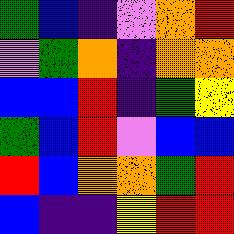[["green", "blue", "indigo", "violet", "orange", "red"], ["violet", "green", "orange", "indigo", "orange", "orange"], ["blue", "blue", "red", "indigo", "green", "yellow"], ["green", "blue", "red", "violet", "blue", "blue"], ["red", "blue", "orange", "orange", "green", "red"], ["blue", "indigo", "indigo", "yellow", "red", "red"]]